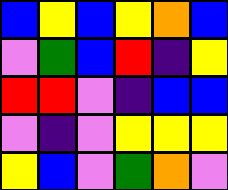[["blue", "yellow", "blue", "yellow", "orange", "blue"], ["violet", "green", "blue", "red", "indigo", "yellow"], ["red", "red", "violet", "indigo", "blue", "blue"], ["violet", "indigo", "violet", "yellow", "yellow", "yellow"], ["yellow", "blue", "violet", "green", "orange", "violet"]]